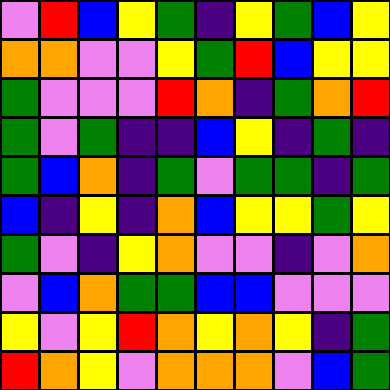[["violet", "red", "blue", "yellow", "green", "indigo", "yellow", "green", "blue", "yellow"], ["orange", "orange", "violet", "violet", "yellow", "green", "red", "blue", "yellow", "yellow"], ["green", "violet", "violet", "violet", "red", "orange", "indigo", "green", "orange", "red"], ["green", "violet", "green", "indigo", "indigo", "blue", "yellow", "indigo", "green", "indigo"], ["green", "blue", "orange", "indigo", "green", "violet", "green", "green", "indigo", "green"], ["blue", "indigo", "yellow", "indigo", "orange", "blue", "yellow", "yellow", "green", "yellow"], ["green", "violet", "indigo", "yellow", "orange", "violet", "violet", "indigo", "violet", "orange"], ["violet", "blue", "orange", "green", "green", "blue", "blue", "violet", "violet", "violet"], ["yellow", "violet", "yellow", "red", "orange", "yellow", "orange", "yellow", "indigo", "green"], ["red", "orange", "yellow", "violet", "orange", "orange", "orange", "violet", "blue", "green"]]